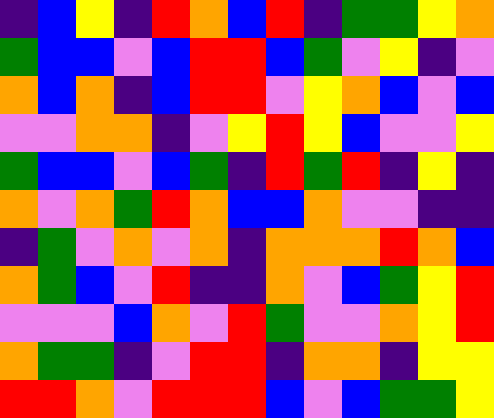[["indigo", "blue", "yellow", "indigo", "red", "orange", "blue", "red", "indigo", "green", "green", "yellow", "orange"], ["green", "blue", "blue", "violet", "blue", "red", "red", "blue", "green", "violet", "yellow", "indigo", "violet"], ["orange", "blue", "orange", "indigo", "blue", "red", "red", "violet", "yellow", "orange", "blue", "violet", "blue"], ["violet", "violet", "orange", "orange", "indigo", "violet", "yellow", "red", "yellow", "blue", "violet", "violet", "yellow"], ["green", "blue", "blue", "violet", "blue", "green", "indigo", "red", "green", "red", "indigo", "yellow", "indigo"], ["orange", "violet", "orange", "green", "red", "orange", "blue", "blue", "orange", "violet", "violet", "indigo", "indigo"], ["indigo", "green", "violet", "orange", "violet", "orange", "indigo", "orange", "orange", "orange", "red", "orange", "blue"], ["orange", "green", "blue", "violet", "red", "indigo", "indigo", "orange", "violet", "blue", "green", "yellow", "red"], ["violet", "violet", "violet", "blue", "orange", "violet", "red", "green", "violet", "violet", "orange", "yellow", "red"], ["orange", "green", "green", "indigo", "violet", "red", "red", "indigo", "orange", "orange", "indigo", "yellow", "yellow"], ["red", "red", "orange", "violet", "red", "red", "red", "blue", "violet", "blue", "green", "green", "yellow"]]